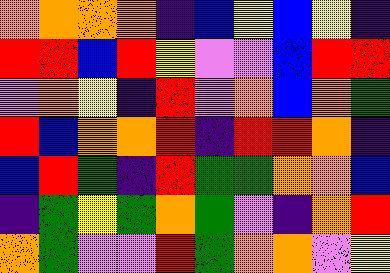[["orange", "orange", "orange", "orange", "indigo", "blue", "yellow", "blue", "yellow", "indigo"], ["red", "red", "blue", "red", "yellow", "violet", "violet", "blue", "red", "red"], ["violet", "orange", "yellow", "indigo", "red", "violet", "orange", "blue", "orange", "green"], ["red", "blue", "orange", "orange", "red", "indigo", "red", "red", "orange", "indigo"], ["blue", "red", "green", "indigo", "red", "green", "green", "orange", "orange", "blue"], ["indigo", "green", "yellow", "green", "orange", "green", "violet", "indigo", "orange", "red"], ["orange", "green", "violet", "violet", "red", "green", "orange", "orange", "violet", "yellow"]]